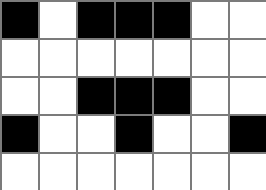[["black", "white", "black", "black", "black", "white", "white"], ["white", "white", "white", "white", "white", "white", "white"], ["white", "white", "black", "black", "black", "white", "white"], ["black", "white", "white", "black", "white", "white", "black"], ["white", "white", "white", "white", "white", "white", "white"]]